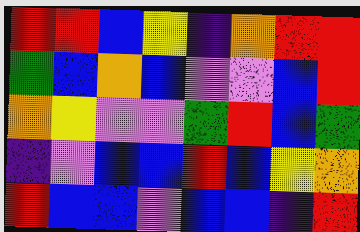[["red", "red", "blue", "yellow", "indigo", "orange", "red", "red"], ["green", "blue", "orange", "blue", "violet", "violet", "blue", "red"], ["orange", "yellow", "violet", "violet", "green", "red", "blue", "green"], ["indigo", "violet", "blue", "blue", "red", "blue", "yellow", "orange"], ["red", "blue", "blue", "violet", "blue", "blue", "indigo", "red"]]